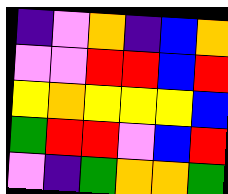[["indigo", "violet", "orange", "indigo", "blue", "orange"], ["violet", "violet", "red", "red", "blue", "red"], ["yellow", "orange", "yellow", "yellow", "yellow", "blue"], ["green", "red", "red", "violet", "blue", "red"], ["violet", "indigo", "green", "orange", "orange", "green"]]